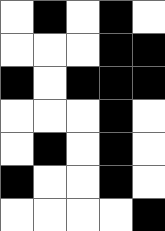[["white", "black", "white", "black", "white"], ["white", "white", "white", "black", "black"], ["black", "white", "black", "black", "black"], ["white", "white", "white", "black", "white"], ["white", "black", "white", "black", "white"], ["black", "white", "white", "black", "white"], ["white", "white", "white", "white", "black"]]